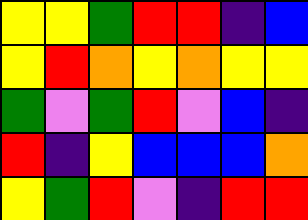[["yellow", "yellow", "green", "red", "red", "indigo", "blue"], ["yellow", "red", "orange", "yellow", "orange", "yellow", "yellow"], ["green", "violet", "green", "red", "violet", "blue", "indigo"], ["red", "indigo", "yellow", "blue", "blue", "blue", "orange"], ["yellow", "green", "red", "violet", "indigo", "red", "red"]]